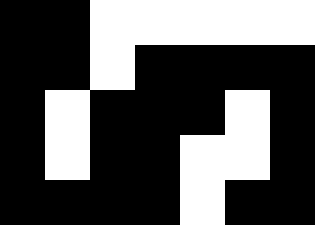[["black", "black", "white", "white", "white", "white", "white"], ["black", "black", "white", "black", "black", "black", "black"], ["black", "white", "black", "black", "black", "white", "black"], ["black", "white", "black", "black", "white", "white", "black"], ["black", "black", "black", "black", "white", "black", "black"]]